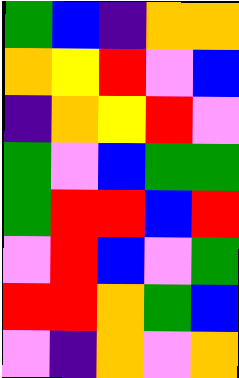[["green", "blue", "indigo", "orange", "orange"], ["orange", "yellow", "red", "violet", "blue"], ["indigo", "orange", "yellow", "red", "violet"], ["green", "violet", "blue", "green", "green"], ["green", "red", "red", "blue", "red"], ["violet", "red", "blue", "violet", "green"], ["red", "red", "orange", "green", "blue"], ["violet", "indigo", "orange", "violet", "orange"]]